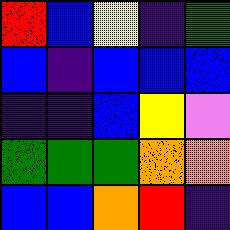[["red", "blue", "yellow", "indigo", "green"], ["blue", "indigo", "blue", "blue", "blue"], ["indigo", "indigo", "blue", "yellow", "violet"], ["green", "green", "green", "orange", "orange"], ["blue", "blue", "orange", "red", "indigo"]]